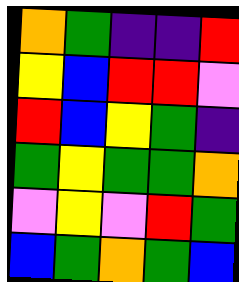[["orange", "green", "indigo", "indigo", "red"], ["yellow", "blue", "red", "red", "violet"], ["red", "blue", "yellow", "green", "indigo"], ["green", "yellow", "green", "green", "orange"], ["violet", "yellow", "violet", "red", "green"], ["blue", "green", "orange", "green", "blue"]]